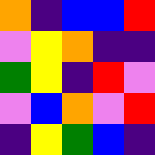[["orange", "indigo", "blue", "blue", "red"], ["violet", "yellow", "orange", "indigo", "indigo"], ["green", "yellow", "indigo", "red", "violet"], ["violet", "blue", "orange", "violet", "red"], ["indigo", "yellow", "green", "blue", "indigo"]]